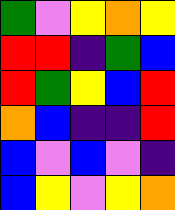[["green", "violet", "yellow", "orange", "yellow"], ["red", "red", "indigo", "green", "blue"], ["red", "green", "yellow", "blue", "red"], ["orange", "blue", "indigo", "indigo", "red"], ["blue", "violet", "blue", "violet", "indigo"], ["blue", "yellow", "violet", "yellow", "orange"]]